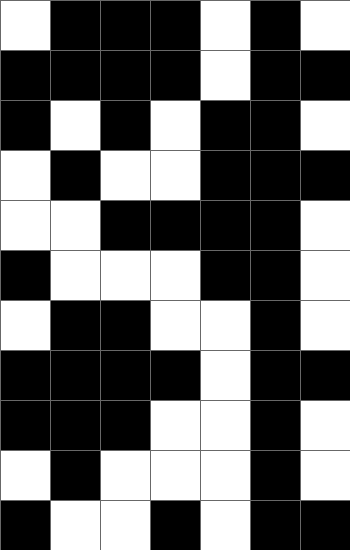[["white", "black", "black", "black", "white", "black", "white"], ["black", "black", "black", "black", "white", "black", "black"], ["black", "white", "black", "white", "black", "black", "white"], ["white", "black", "white", "white", "black", "black", "black"], ["white", "white", "black", "black", "black", "black", "white"], ["black", "white", "white", "white", "black", "black", "white"], ["white", "black", "black", "white", "white", "black", "white"], ["black", "black", "black", "black", "white", "black", "black"], ["black", "black", "black", "white", "white", "black", "white"], ["white", "black", "white", "white", "white", "black", "white"], ["black", "white", "white", "black", "white", "black", "black"]]